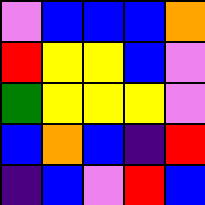[["violet", "blue", "blue", "blue", "orange"], ["red", "yellow", "yellow", "blue", "violet"], ["green", "yellow", "yellow", "yellow", "violet"], ["blue", "orange", "blue", "indigo", "red"], ["indigo", "blue", "violet", "red", "blue"]]